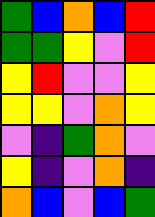[["green", "blue", "orange", "blue", "red"], ["green", "green", "yellow", "violet", "red"], ["yellow", "red", "violet", "violet", "yellow"], ["yellow", "yellow", "violet", "orange", "yellow"], ["violet", "indigo", "green", "orange", "violet"], ["yellow", "indigo", "violet", "orange", "indigo"], ["orange", "blue", "violet", "blue", "green"]]